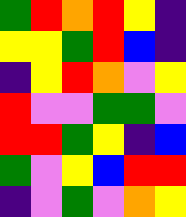[["green", "red", "orange", "red", "yellow", "indigo"], ["yellow", "yellow", "green", "red", "blue", "indigo"], ["indigo", "yellow", "red", "orange", "violet", "yellow"], ["red", "violet", "violet", "green", "green", "violet"], ["red", "red", "green", "yellow", "indigo", "blue"], ["green", "violet", "yellow", "blue", "red", "red"], ["indigo", "violet", "green", "violet", "orange", "yellow"]]